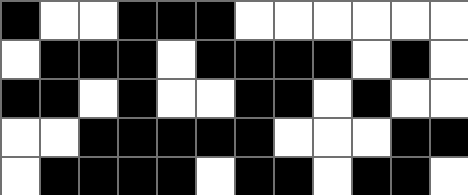[["black", "white", "white", "black", "black", "black", "white", "white", "white", "white", "white", "white"], ["white", "black", "black", "black", "white", "black", "black", "black", "black", "white", "black", "white"], ["black", "black", "white", "black", "white", "white", "black", "black", "white", "black", "white", "white"], ["white", "white", "black", "black", "black", "black", "black", "white", "white", "white", "black", "black"], ["white", "black", "black", "black", "black", "white", "black", "black", "white", "black", "black", "white"]]